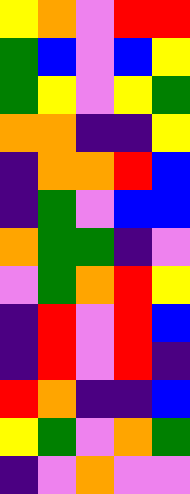[["yellow", "orange", "violet", "red", "red"], ["green", "blue", "violet", "blue", "yellow"], ["green", "yellow", "violet", "yellow", "green"], ["orange", "orange", "indigo", "indigo", "yellow"], ["indigo", "orange", "orange", "red", "blue"], ["indigo", "green", "violet", "blue", "blue"], ["orange", "green", "green", "indigo", "violet"], ["violet", "green", "orange", "red", "yellow"], ["indigo", "red", "violet", "red", "blue"], ["indigo", "red", "violet", "red", "indigo"], ["red", "orange", "indigo", "indigo", "blue"], ["yellow", "green", "violet", "orange", "green"], ["indigo", "violet", "orange", "violet", "violet"]]